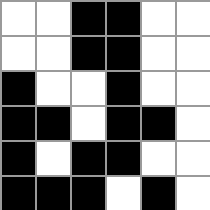[["white", "white", "black", "black", "white", "white"], ["white", "white", "black", "black", "white", "white"], ["black", "white", "white", "black", "white", "white"], ["black", "black", "white", "black", "black", "white"], ["black", "white", "black", "black", "white", "white"], ["black", "black", "black", "white", "black", "white"]]